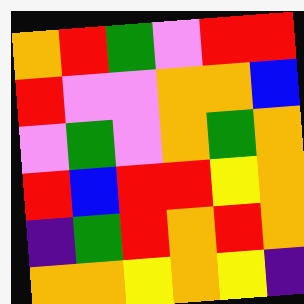[["orange", "red", "green", "violet", "red", "red"], ["red", "violet", "violet", "orange", "orange", "blue"], ["violet", "green", "violet", "orange", "green", "orange"], ["red", "blue", "red", "red", "yellow", "orange"], ["indigo", "green", "red", "orange", "red", "orange"], ["orange", "orange", "yellow", "orange", "yellow", "indigo"]]